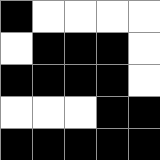[["black", "white", "white", "white", "white"], ["white", "black", "black", "black", "white"], ["black", "black", "black", "black", "white"], ["white", "white", "white", "black", "black"], ["black", "black", "black", "black", "black"]]